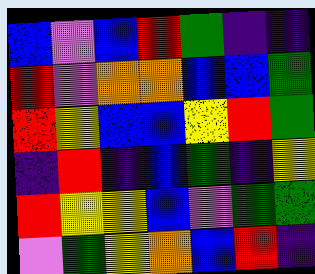[["blue", "violet", "blue", "red", "green", "indigo", "indigo"], ["red", "violet", "orange", "orange", "blue", "blue", "green"], ["red", "yellow", "blue", "blue", "yellow", "red", "green"], ["indigo", "red", "indigo", "blue", "green", "indigo", "yellow"], ["red", "yellow", "yellow", "blue", "violet", "green", "green"], ["violet", "green", "yellow", "orange", "blue", "red", "indigo"]]